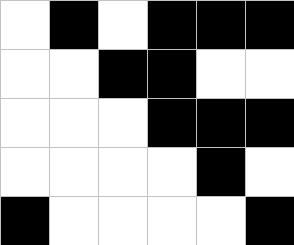[["white", "black", "white", "black", "black", "black"], ["white", "white", "black", "black", "white", "white"], ["white", "white", "white", "black", "black", "black"], ["white", "white", "white", "white", "black", "white"], ["black", "white", "white", "white", "white", "black"]]